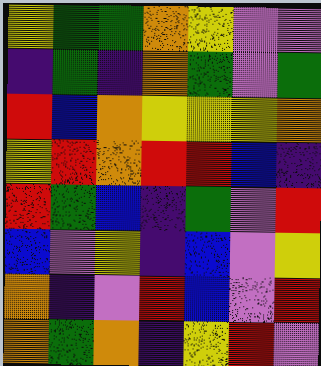[["yellow", "green", "green", "orange", "yellow", "violet", "violet"], ["indigo", "green", "indigo", "orange", "green", "violet", "green"], ["red", "blue", "orange", "yellow", "yellow", "yellow", "orange"], ["yellow", "red", "orange", "red", "red", "blue", "indigo"], ["red", "green", "blue", "indigo", "green", "violet", "red"], ["blue", "violet", "yellow", "indigo", "blue", "violet", "yellow"], ["orange", "indigo", "violet", "red", "blue", "violet", "red"], ["orange", "green", "orange", "indigo", "yellow", "red", "violet"]]